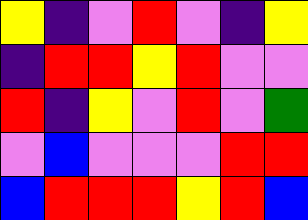[["yellow", "indigo", "violet", "red", "violet", "indigo", "yellow"], ["indigo", "red", "red", "yellow", "red", "violet", "violet"], ["red", "indigo", "yellow", "violet", "red", "violet", "green"], ["violet", "blue", "violet", "violet", "violet", "red", "red"], ["blue", "red", "red", "red", "yellow", "red", "blue"]]